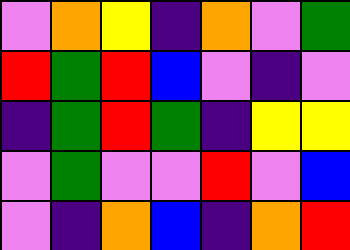[["violet", "orange", "yellow", "indigo", "orange", "violet", "green"], ["red", "green", "red", "blue", "violet", "indigo", "violet"], ["indigo", "green", "red", "green", "indigo", "yellow", "yellow"], ["violet", "green", "violet", "violet", "red", "violet", "blue"], ["violet", "indigo", "orange", "blue", "indigo", "orange", "red"]]